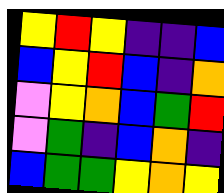[["yellow", "red", "yellow", "indigo", "indigo", "blue"], ["blue", "yellow", "red", "blue", "indigo", "orange"], ["violet", "yellow", "orange", "blue", "green", "red"], ["violet", "green", "indigo", "blue", "orange", "indigo"], ["blue", "green", "green", "yellow", "orange", "yellow"]]